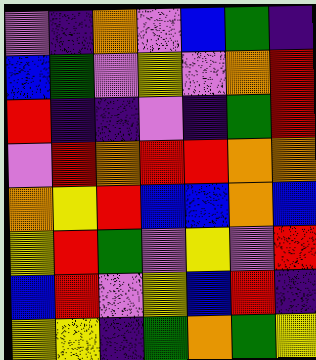[["violet", "indigo", "orange", "violet", "blue", "green", "indigo"], ["blue", "green", "violet", "yellow", "violet", "orange", "red"], ["red", "indigo", "indigo", "violet", "indigo", "green", "red"], ["violet", "red", "orange", "red", "red", "orange", "orange"], ["orange", "yellow", "red", "blue", "blue", "orange", "blue"], ["yellow", "red", "green", "violet", "yellow", "violet", "red"], ["blue", "red", "violet", "yellow", "blue", "red", "indigo"], ["yellow", "yellow", "indigo", "green", "orange", "green", "yellow"]]